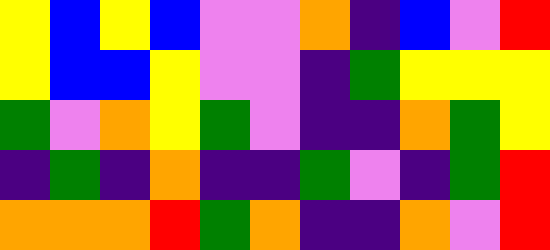[["yellow", "blue", "yellow", "blue", "violet", "violet", "orange", "indigo", "blue", "violet", "red"], ["yellow", "blue", "blue", "yellow", "violet", "violet", "indigo", "green", "yellow", "yellow", "yellow"], ["green", "violet", "orange", "yellow", "green", "violet", "indigo", "indigo", "orange", "green", "yellow"], ["indigo", "green", "indigo", "orange", "indigo", "indigo", "green", "violet", "indigo", "green", "red"], ["orange", "orange", "orange", "red", "green", "orange", "indigo", "indigo", "orange", "violet", "red"]]